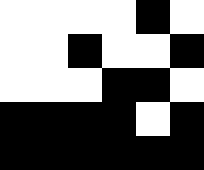[["white", "white", "white", "white", "black", "white"], ["white", "white", "black", "white", "white", "black"], ["white", "white", "white", "black", "black", "white"], ["black", "black", "black", "black", "white", "black"], ["black", "black", "black", "black", "black", "black"]]